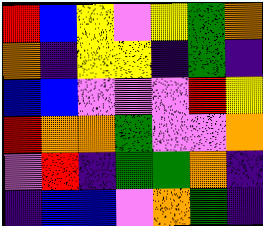[["red", "blue", "yellow", "violet", "yellow", "green", "orange"], ["orange", "indigo", "yellow", "yellow", "indigo", "green", "indigo"], ["blue", "blue", "violet", "violet", "violet", "red", "yellow"], ["red", "orange", "orange", "green", "violet", "violet", "orange"], ["violet", "red", "indigo", "green", "green", "orange", "indigo"], ["indigo", "blue", "blue", "violet", "orange", "green", "indigo"]]